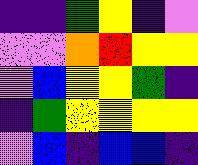[["indigo", "indigo", "green", "yellow", "indigo", "violet"], ["violet", "violet", "orange", "red", "yellow", "yellow"], ["violet", "blue", "yellow", "yellow", "green", "indigo"], ["indigo", "green", "yellow", "yellow", "yellow", "yellow"], ["violet", "blue", "indigo", "blue", "blue", "indigo"]]